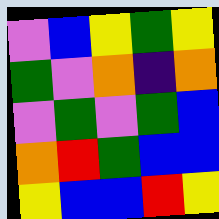[["violet", "blue", "yellow", "green", "yellow"], ["green", "violet", "orange", "indigo", "orange"], ["violet", "green", "violet", "green", "blue"], ["orange", "red", "green", "blue", "blue"], ["yellow", "blue", "blue", "red", "yellow"]]